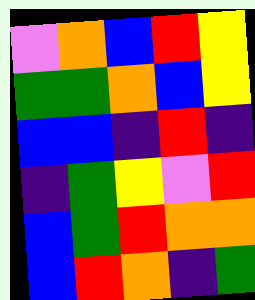[["violet", "orange", "blue", "red", "yellow"], ["green", "green", "orange", "blue", "yellow"], ["blue", "blue", "indigo", "red", "indigo"], ["indigo", "green", "yellow", "violet", "red"], ["blue", "green", "red", "orange", "orange"], ["blue", "red", "orange", "indigo", "green"]]